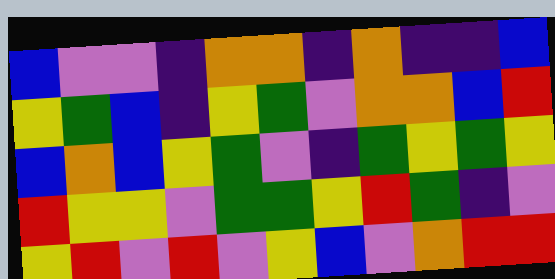[["blue", "violet", "violet", "indigo", "orange", "orange", "indigo", "orange", "indigo", "indigo", "blue"], ["yellow", "green", "blue", "indigo", "yellow", "green", "violet", "orange", "orange", "blue", "red"], ["blue", "orange", "blue", "yellow", "green", "violet", "indigo", "green", "yellow", "green", "yellow"], ["red", "yellow", "yellow", "violet", "green", "green", "yellow", "red", "green", "indigo", "violet"], ["yellow", "red", "violet", "red", "violet", "yellow", "blue", "violet", "orange", "red", "red"]]